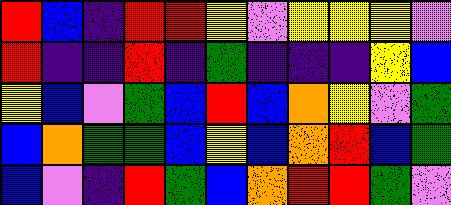[["red", "blue", "indigo", "red", "red", "yellow", "violet", "yellow", "yellow", "yellow", "violet"], ["red", "indigo", "indigo", "red", "indigo", "green", "indigo", "indigo", "indigo", "yellow", "blue"], ["yellow", "blue", "violet", "green", "blue", "red", "blue", "orange", "yellow", "violet", "green"], ["blue", "orange", "green", "green", "blue", "yellow", "blue", "orange", "red", "blue", "green"], ["blue", "violet", "indigo", "red", "green", "blue", "orange", "red", "red", "green", "violet"]]